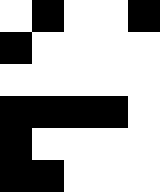[["white", "black", "white", "white", "black"], ["black", "white", "white", "white", "white"], ["white", "white", "white", "white", "white"], ["black", "black", "black", "black", "white"], ["black", "white", "white", "white", "white"], ["black", "black", "white", "white", "white"]]